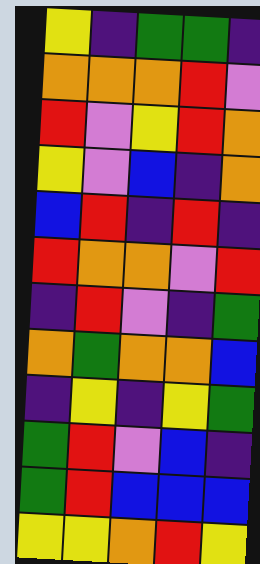[["yellow", "indigo", "green", "green", "indigo"], ["orange", "orange", "orange", "red", "violet"], ["red", "violet", "yellow", "red", "orange"], ["yellow", "violet", "blue", "indigo", "orange"], ["blue", "red", "indigo", "red", "indigo"], ["red", "orange", "orange", "violet", "red"], ["indigo", "red", "violet", "indigo", "green"], ["orange", "green", "orange", "orange", "blue"], ["indigo", "yellow", "indigo", "yellow", "green"], ["green", "red", "violet", "blue", "indigo"], ["green", "red", "blue", "blue", "blue"], ["yellow", "yellow", "orange", "red", "yellow"]]